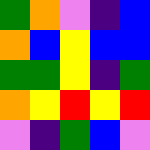[["green", "orange", "violet", "indigo", "blue"], ["orange", "blue", "yellow", "blue", "blue"], ["green", "green", "yellow", "indigo", "green"], ["orange", "yellow", "red", "yellow", "red"], ["violet", "indigo", "green", "blue", "violet"]]